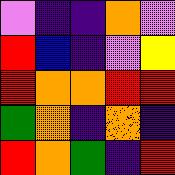[["violet", "indigo", "indigo", "orange", "violet"], ["red", "blue", "indigo", "violet", "yellow"], ["red", "orange", "orange", "red", "red"], ["green", "orange", "indigo", "orange", "indigo"], ["red", "orange", "green", "indigo", "red"]]